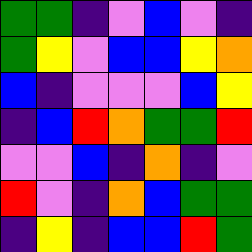[["green", "green", "indigo", "violet", "blue", "violet", "indigo"], ["green", "yellow", "violet", "blue", "blue", "yellow", "orange"], ["blue", "indigo", "violet", "violet", "violet", "blue", "yellow"], ["indigo", "blue", "red", "orange", "green", "green", "red"], ["violet", "violet", "blue", "indigo", "orange", "indigo", "violet"], ["red", "violet", "indigo", "orange", "blue", "green", "green"], ["indigo", "yellow", "indigo", "blue", "blue", "red", "green"]]